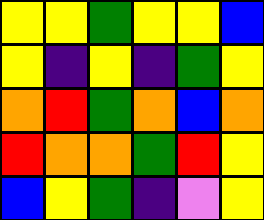[["yellow", "yellow", "green", "yellow", "yellow", "blue"], ["yellow", "indigo", "yellow", "indigo", "green", "yellow"], ["orange", "red", "green", "orange", "blue", "orange"], ["red", "orange", "orange", "green", "red", "yellow"], ["blue", "yellow", "green", "indigo", "violet", "yellow"]]